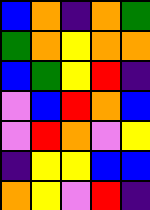[["blue", "orange", "indigo", "orange", "green"], ["green", "orange", "yellow", "orange", "orange"], ["blue", "green", "yellow", "red", "indigo"], ["violet", "blue", "red", "orange", "blue"], ["violet", "red", "orange", "violet", "yellow"], ["indigo", "yellow", "yellow", "blue", "blue"], ["orange", "yellow", "violet", "red", "indigo"]]